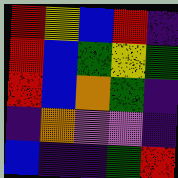[["red", "yellow", "blue", "red", "indigo"], ["red", "blue", "green", "yellow", "green"], ["red", "blue", "orange", "green", "indigo"], ["indigo", "orange", "violet", "violet", "indigo"], ["blue", "indigo", "indigo", "green", "red"]]